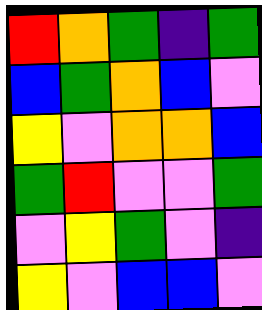[["red", "orange", "green", "indigo", "green"], ["blue", "green", "orange", "blue", "violet"], ["yellow", "violet", "orange", "orange", "blue"], ["green", "red", "violet", "violet", "green"], ["violet", "yellow", "green", "violet", "indigo"], ["yellow", "violet", "blue", "blue", "violet"]]